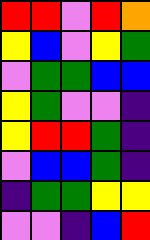[["red", "red", "violet", "red", "orange"], ["yellow", "blue", "violet", "yellow", "green"], ["violet", "green", "green", "blue", "blue"], ["yellow", "green", "violet", "violet", "indigo"], ["yellow", "red", "red", "green", "indigo"], ["violet", "blue", "blue", "green", "indigo"], ["indigo", "green", "green", "yellow", "yellow"], ["violet", "violet", "indigo", "blue", "red"]]